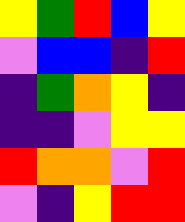[["yellow", "green", "red", "blue", "yellow"], ["violet", "blue", "blue", "indigo", "red"], ["indigo", "green", "orange", "yellow", "indigo"], ["indigo", "indigo", "violet", "yellow", "yellow"], ["red", "orange", "orange", "violet", "red"], ["violet", "indigo", "yellow", "red", "red"]]